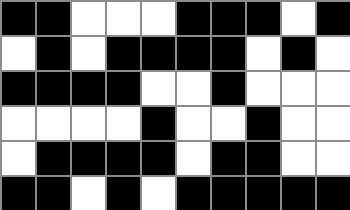[["black", "black", "white", "white", "white", "black", "black", "black", "white", "black"], ["white", "black", "white", "black", "black", "black", "black", "white", "black", "white"], ["black", "black", "black", "black", "white", "white", "black", "white", "white", "white"], ["white", "white", "white", "white", "black", "white", "white", "black", "white", "white"], ["white", "black", "black", "black", "black", "white", "black", "black", "white", "white"], ["black", "black", "white", "black", "white", "black", "black", "black", "black", "black"]]